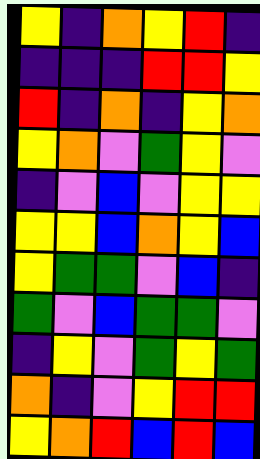[["yellow", "indigo", "orange", "yellow", "red", "indigo"], ["indigo", "indigo", "indigo", "red", "red", "yellow"], ["red", "indigo", "orange", "indigo", "yellow", "orange"], ["yellow", "orange", "violet", "green", "yellow", "violet"], ["indigo", "violet", "blue", "violet", "yellow", "yellow"], ["yellow", "yellow", "blue", "orange", "yellow", "blue"], ["yellow", "green", "green", "violet", "blue", "indigo"], ["green", "violet", "blue", "green", "green", "violet"], ["indigo", "yellow", "violet", "green", "yellow", "green"], ["orange", "indigo", "violet", "yellow", "red", "red"], ["yellow", "orange", "red", "blue", "red", "blue"]]